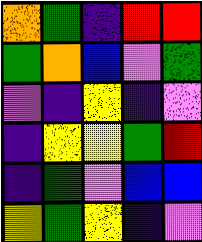[["orange", "green", "indigo", "red", "red"], ["green", "orange", "blue", "violet", "green"], ["violet", "indigo", "yellow", "indigo", "violet"], ["indigo", "yellow", "yellow", "green", "red"], ["indigo", "green", "violet", "blue", "blue"], ["yellow", "green", "yellow", "indigo", "violet"]]